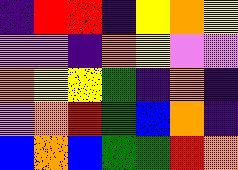[["indigo", "red", "red", "indigo", "yellow", "orange", "yellow"], ["violet", "violet", "indigo", "orange", "yellow", "violet", "violet"], ["orange", "yellow", "yellow", "green", "indigo", "orange", "indigo"], ["violet", "orange", "red", "green", "blue", "orange", "indigo"], ["blue", "orange", "blue", "green", "green", "red", "orange"]]